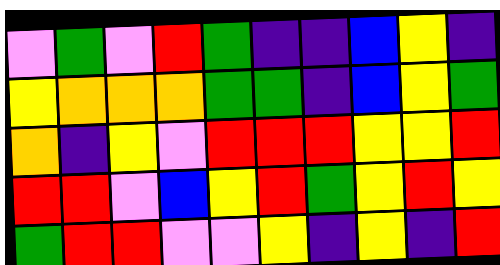[["violet", "green", "violet", "red", "green", "indigo", "indigo", "blue", "yellow", "indigo"], ["yellow", "orange", "orange", "orange", "green", "green", "indigo", "blue", "yellow", "green"], ["orange", "indigo", "yellow", "violet", "red", "red", "red", "yellow", "yellow", "red"], ["red", "red", "violet", "blue", "yellow", "red", "green", "yellow", "red", "yellow"], ["green", "red", "red", "violet", "violet", "yellow", "indigo", "yellow", "indigo", "red"]]